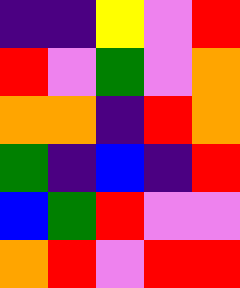[["indigo", "indigo", "yellow", "violet", "red"], ["red", "violet", "green", "violet", "orange"], ["orange", "orange", "indigo", "red", "orange"], ["green", "indigo", "blue", "indigo", "red"], ["blue", "green", "red", "violet", "violet"], ["orange", "red", "violet", "red", "red"]]